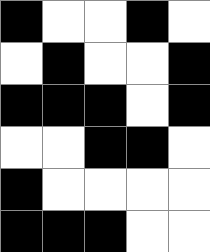[["black", "white", "white", "black", "white"], ["white", "black", "white", "white", "black"], ["black", "black", "black", "white", "black"], ["white", "white", "black", "black", "white"], ["black", "white", "white", "white", "white"], ["black", "black", "black", "white", "white"]]